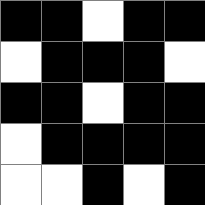[["black", "black", "white", "black", "black"], ["white", "black", "black", "black", "white"], ["black", "black", "white", "black", "black"], ["white", "black", "black", "black", "black"], ["white", "white", "black", "white", "black"]]